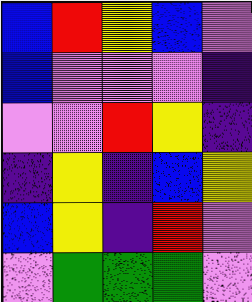[["blue", "red", "yellow", "blue", "violet"], ["blue", "violet", "violet", "violet", "indigo"], ["violet", "violet", "red", "yellow", "indigo"], ["indigo", "yellow", "indigo", "blue", "yellow"], ["blue", "yellow", "indigo", "red", "violet"], ["violet", "green", "green", "green", "violet"]]